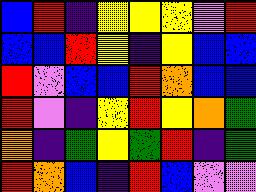[["blue", "red", "indigo", "yellow", "yellow", "yellow", "violet", "red"], ["blue", "blue", "red", "yellow", "indigo", "yellow", "blue", "blue"], ["red", "violet", "blue", "blue", "red", "orange", "blue", "blue"], ["red", "violet", "indigo", "yellow", "red", "yellow", "orange", "green"], ["orange", "indigo", "green", "yellow", "green", "red", "indigo", "green"], ["red", "orange", "blue", "indigo", "red", "blue", "violet", "violet"]]